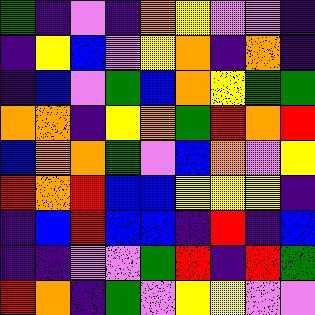[["green", "indigo", "violet", "indigo", "orange", "yellow", "violet", "violet", "indigo"], ["indigo", "yellow", "blue", "violet", "yellow", "orange", "indigo", "orange", "indigo"], ["indigo", "blue", "violet", "green", "blue", "orange", "yellow", "green", "green"], ["orange", "orange", "indigo", "yellow", "orange", "green", "red", "orange", "red"], ["blue", "orange", "orange", "green", "violet", "blue", "orange", "violet", "yellow"], ["red", "orange", "red", "blue", "blue", "yellow", "yellow", "yellow", "indigo"], ["indigo", "blue", "red", "blue", "blue", "indigo", "red", "indigo", "blue"], ["indigo", "indigo", "violet", "violet", "green", "red", "indigo", "red", "green"], ["red", "orange", "indigo", "green", "violet", "yellow", "yellow", "violet", "violet"]]